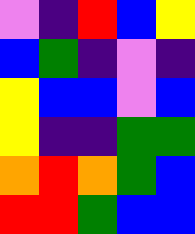[["violet", "indigo", "red", "blue", "yellow"], ["blue", "green", "indigo", "violet", "indigo"], ["yellow", "blue", "blue", "violet", "blue"], ["yellow", "indigo", "indigo", "green", "green"], ["orange", "red", "orange", "green", "blue"], ["red", "red", "green", "blue", "blue"]]